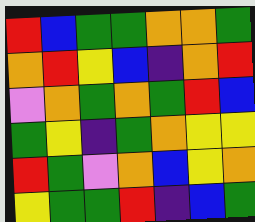[["red", "blue", "green", "green", "orange", "orange", "green"], ["orange", "red", "yellow", "blue", "indigo", "orange", "red"], ["violet", "orange", "green", "orange", "green", "red", "blue"], ["green", "yellow", "indigo", "green", "orange", "yellow", "yellow"], ["red", "green", "violet", "orange", "blue", "yellow", "orange"], ["yellow", "green", "green", "red", "indigo", "blue", "green"]]